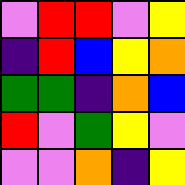[["violet", "red", "red", "violet", "yellow"], ["indigo", "red", "blue", "yellow", "orange"], ["green", "green", "indigo", "orange", "blue"], ["red", "violet", "green", "yellow", "violet"], ["violet", "violet", "orange", "indigo", "yellow"]]